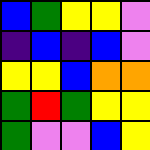[["blue", "green", "yellow", "yellow", "violet"], ["indigo", "blue", "indigo", "blue", "violet"], ["yellow", "yellow", "blue", "orange", "orange"], ["green", "red", "green", "yellow", "yellow"], ["green", "violet", "violet", "blue", "yellow"]]